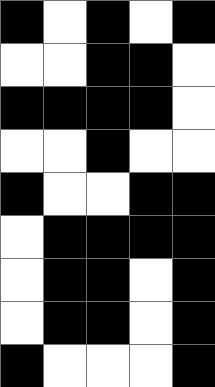[["black", "white", "black", "white", "black"], ["white", "white", "black", "black", "white"], ["black", "black", "black", "black", "white"], ["white", "white", "black", "white", "white"], ["black", "white", "white", "black", "black"], ["white", "black", "black", "black", "black"], ["white", "black", "black", "white", "black"], ["white", "black", "black", "white", "black"], ["black", "white", "white", "white", "black"]]